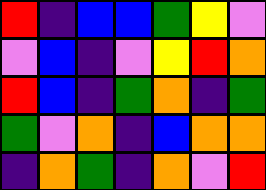[["red", "indigo", "blue", "blue", "green", "yellow", "violet"], ["violet", "blue", "indigo", "violet", "yellow", "red", "orange"], ["red", "blue", "indigo", "green", "orange", "indigo", "green"], ["green", "violet", "orange", "indigo", "blue", "orange", "orange"], ["indigo", "orange", "green", "indigo", "orange", "violet", "red"]]